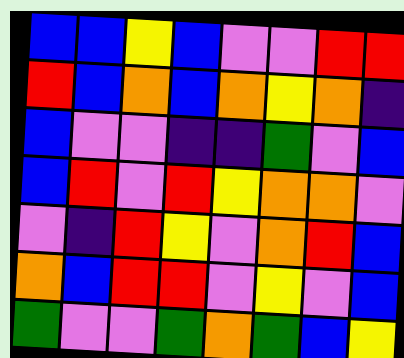[["blue", "blue", "yellow", "blue", "violet", "violet", "red", "red"], ["red", "blue", "orange", "blue", "orange", "yellow", "orange", "indigo"], ["blue", "violet", "violet", "indigo", "indigo", "green", "violet", "blue"], ["blue", "red", "violet", "red", "yellow", "orange", "orange", "violet"], ["violet", "indigo", "red", "yellow", "violet", "orange", "red", "blue"], ["orange", "blue", "red", "red", "violet", "yellow", "violet", "blue"], ["green", "violet", "violet", "green", "orange", "green", "blue", "yellow"]]